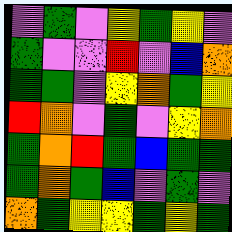[["violet", "green", "violet", "yellow", "green", "yellow", "violet"], ["green", "violet", "violet", "red", "violet", "blue", "orange"], ["green", "green", "violet", "yellow", "orange", "green", "yellow"], ["red", "orange", "violet", "green", "violet", "yellow", "orange"], ["green", "orange", "red", "green", "blue", "green", "green"], ["green", "orange", "green", "blue", "violet", "green", "violet"], ["orange", "green", "yellow", "yellow", "green", "yellow", "green"]]